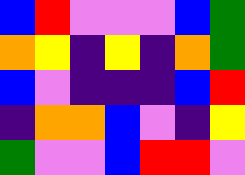[["blue", "red", "violet", "violet", "violet", "blue", "green"], ["orange", "yellow", "indigo", "yellow", "indigo", "orange", "green"], ["blue", "violet", "indigo", "indigo", "indigo", "blue", "red"], ["indigo", "orange", "orange", "blue", "violet", "indigo", "yellow"], ["green", "violet", "violet", "blue", "red", "red", "violet"]]